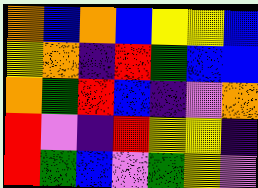[["orange", "blue", "orange", "blue", "yellow", "yellow", "blue"], ["yellow", "orange", "indigo", "red", "green", "blue", "blue"], ["orange", "green", "red", "blue", "indigo", "violet", "orange"], ["red", "violet", "indigo", "red", "yellow", "yellow", "indigo"], ["red", "green", "blue", "violet", "green", "yellow", "violet"]]